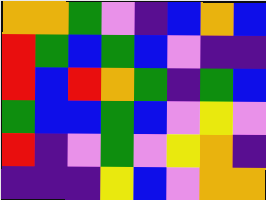[["orange", "orange", "green", "violet", "indigo", "blue", "orange", "blue"], ["red", "green", "blue", "green", "blue", "violet", "indigo", "indigo"], ["red", "blue", "red", "orange", "green", "indigo", "green", "blue"], ["green", "blue", "blue", "green", "blue", "violet", "yellow", "violet"], ["red", "indigo", "violet", "green", "violet", "yellow", "orange", "indigo"], ["indigo", "indigo", "indigo", "yellow", "blue", "violet", "orange", "orange"]]